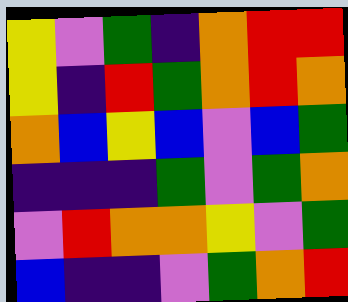[["yellow", "violet", "green", "indigo", "orange", "red", "red"], ["yellow", "indigo", "red", "green", "orange", "red", "orange"], ["orange", "blue", "yellow", "blue", "violet", "blue", "green"], ["indigo", "indigo", "indigo", "green", "violet", "green", "orange"], ["violet", "red", "orange", "orange", "yellow", "violet", "green"], ["blue", "indigo", "indigo", "violet", "green", "orange", "red"]]